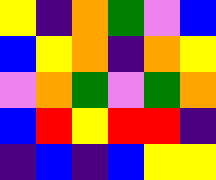[["yellow", "indigo", "orange", "green", "violet", "blue"], ["blue", "yellow", "orange", "indigo", "orange", "yellow"], ["violet", "orange", "green", "violet", "green", "orange"], ["blue", "red", "yellow", "red", "red", "indigo"], ["indigo", "blue", "indigo", "blue", "yellow", "yellow"]]